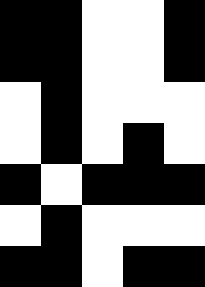[["black", "black", "white", "white", "black"], ["black", "black", "white", "white", "black"], ["white", "black", "white", "white", "white"], ["white", "black", "white", "black", "white"], ["black", "white", "black", "black", "black"], ["white", "black", "white", "white", "white"], ["black", "black", "white", "black", "black"]]